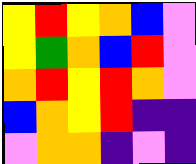[["yellow", "red", "yellow", "orange", "blue", "violet"], ["yellow", "green", "orange", "blue", "red", "violet"], ["orange", "red", "yellow", "red", "orange", "violet"], ["blue", "orange", "yellow", "red", "indigo", "indigo"], ["violet", "orange", "orange", "indigo", "violet", "indigo"]]